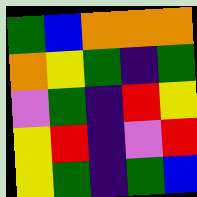[["green", "blue", "orange", "orange", "orange"], ["orange", "yellow", "green", "indigo", "green"], ["violet", "green", "indigo", "red", "yellow"], ["yellow", "red", "indigo", "violet", "red"], ["yellow", "green", "indigo", "green", "blue"]]